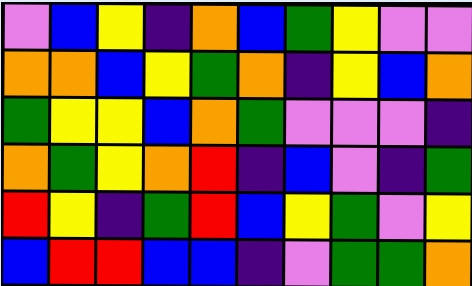[["violet", "blue", "yellow", "indigo", "orange", "blue", "green", "yellow", "violet", "violet"], ["orange", "orange", "blue", "yellow", "green", "orange", "indigo", "yellow", "blue", "orange"], ["green", "yellow", "yellow", "blue", "orange", "green", "violet", "violet", "violet", "indigo"], ["orange", "green", "yellow", "orange", "red", "indigo", "blue", "violet", "indigo", "green"], ["red", "yellow", "indigo", "green", "red", "blue", "yellow", "green", "violet", "yellow"], ["blue", "red", "red", "blue", "blue", "indigo", "violet", "green", "green", "orange"]]